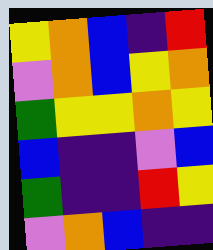[["yellow", "orange", "blue", "indigo", "red"], ["violet", "orange", "blue", "yellow", "orange"], ["green", "yellow", "yellow", "orange", "yellow"], ["blue", "indigo", "indigo", "violet", "blue"], ["green", "indigo", "indigo", "red", "yellow"], ["violet", "orange", "blue", "indigo", "indigo"]]